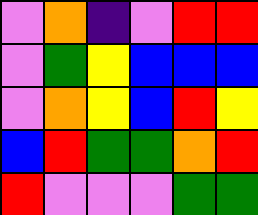[["violet", "orange", "indigo", "violet", "red", "red"], ["violet", "green", "yellow", "blue", "blue", "blue"], ["violet", "orange", "yellow", "blue", "red", "yellow"], ["blue", "red", "green", "green", "orange", "red"], ["red", "violet", "violet", "violet", "green", "green"]]